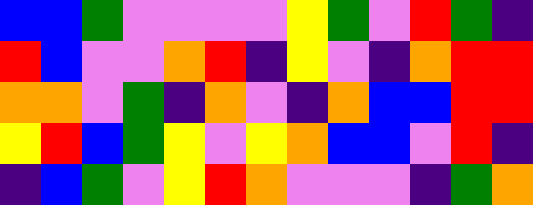[["blue", "blue", "green", "violet", "violet", "violet", "violet", "yellow", "green", "violet", "red", "green", "indigo"], ["red", "blue", "violet", "violet", "orange", "red", "indigo", "yellow", "violet", "indigo", "orange", "red", "red"], ["orange", "orange", "violet", "green", "indigo", "orange", "violet", "indigo", "orange", "blue", "blue", "red", "red"], ["yellow", "red", "blue", "green", "yellow", "violet", "yellow", "orange", "blue", "blue", "violet", "red", "indigo"], ["indigo", "blue", "green", "violet", "yellow", "red", "orange", "violet", "violet", "violet", "indigo", "green", "orange"]]